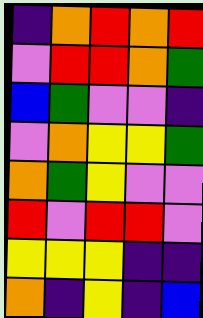[["indigo", "orange", "red", "orange", "red"], ["violet", "red", "red", "orange", "green"], ["blue", "green", "violet", "violet", "indigo"], ["violet", "orange", "yellow", "yellow", "green"], ["orange", "green", "yellow", "violet", "violet"], ["red", "violet", "red", "red", "violet"], ["yellow", "yellow", "yellow", "indigo", "indigo"], ["orange", "indigo", "yellow", "indigo", "blue"]]